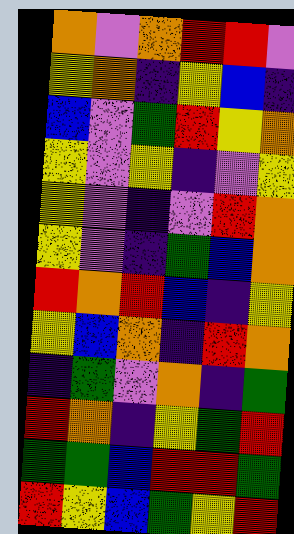[["orange", "violet", "orange", "red", "red", "violet"], ["yellow", "orange", "indigo", "yellow", "blue", "indigo"], ["blue", "violet", "green", "red", "yellow", "orange"], ["yellow", "violet", "yellow", "indigo", "violet", "yellow"], ["yellow", "violet", "indigo", "violet", "red", "orange"], ["yellow", "violet", "indigo", "green", "blue", "orange"], ["red", "orange", "red", "blue", "indigo", "yellow"], ["yellow", "blue", "orange", "indigo", "red", "orange"], ["indigo", "green", "violet", "orange", "indigo", "green"], ["red", "orange", "indigo", "yellow", "green", "red"], ["green", "green", "blue", "red", "red", "green"], ["red", "yellow", "blue", "green", "yellow", "red"]]